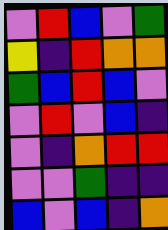[["violet", "red", "blue", "violet", "green"], ["yellow", "indigo", "red", "orange", "orange"], ["green", "blue", "red", "blue", "violet"], ["violet", "red", "violet", "blue", "indigo"], ["violet", "indigo", "orange", "red", "red"], ["violet", "violet", "green", "indigo", "indigo"], ["blue", "violet", "blue", "indigo", "orange"]]